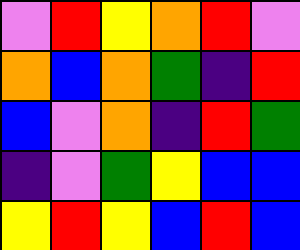[["violet", "red", "yellow", "orange", "red", "violet"], ["orange", "blue", "orange", "green", "indigo", "red"], ["blue", "violet", "orange", "indigo", "red", "green"], ["indigo", "violet", "green", "yellow", "blue", "blue"], ["yellow", "red", "yellow", "blue", "red", "blue"]]